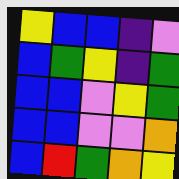[["yellow", "blue", "blue", "indigo", "violet"], ["blue", "green", "yellow", "indigo", "green"], ["blue", "blue", "violet", "yellow", "green"], ["blue", "blue", "violet", "violet", "orange"], ["blue", "red", "green", "orange", "yellow"]]